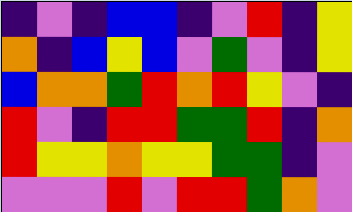[["indigo", "violet", "indigo", "blue", "blue", "indigo", "violet", "red", "indigo", "yellow"], ["orange", "indigo", "blue", "yellow", "blue", "violet", "green", "violet", "indigo", "yellow"], ["blue", "orange", "orange", "green", "red", "orange", "red", "yellow", "violet", "indigo"], ["red", "violet", "indigo", "red", "red", "green", "green", "red", "indigo", "orange"], ["red", "yellow", "yellow", "orange", "yellow", "yellow", "green", "green", "indigo", "violet"], ["violet", "violet", "violet", "red", "violet", "red", "red", "green", "orange", "violet"]]